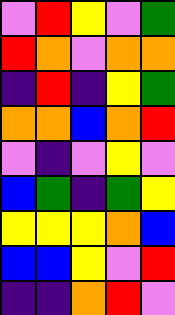[["violet", "red", "yellow", "violet", "green"], ["red", "orange", "violet", "orange", "orange"], ["indigo", "red", "indigo", "yellow", "green"], ["orange", "orange", "blue", "orange", "red"], ["violet", "indigo", "violet", "yellow", "violet"], ["blue", "green", "indigo", "green", "yellow"], ["yellow", "yellow", "yellow", "orange", "blue"], ["blue", "blue", "yellow", "violet", "red"], ["indigo", "indigo", "orange", "red", "violet"]]